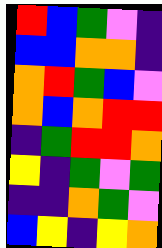[["red", "blue", "green", "violet", "indigo"], ["blue", "blue", "orange", "orange", "indigo"], ["orange", "red", "green", "blue", "violet"], ["orange", "blue", "orange", "red", "red"], ["indigo", "green", "red", "red", "orange"], ["yellow", "indigo", "green", "violet", "green"], ["indigo", "indigo", "orange", "green", "violet"], ["blue", "yellow", "indigo", "yellow", "orange"]]